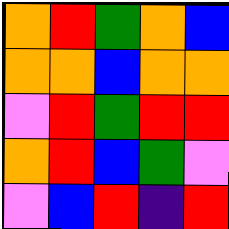[["orange", "red", "green", "orange", "blue"], ["orange", "orange", "blue", "orange", "orange"], ["violet", "red", "green", "red", "red"], ["orange", "red", "blue", "green", "violet"], ["violet", "blue", "red", "indigo", "red"]]